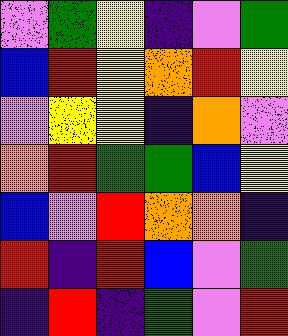[["violet", "green", "yellow", "indigo", "violet", "green"], ["blue", "red", "yellow", "orange", "red", "yellow"], ["violet", "yellow", "yellow", "indigo", "orange", "violet"], ["orange", "red", "green", "green", "blue", "yellow"], ["blue", "violet", "red", "orange", "orange", "indigo"], ["red", "indigo", "red", "blue", "violet", "green"], ["indigo", "red", "indigo", "green", "violet", "red"]]